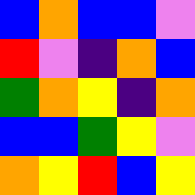[["blue", "orange", "blue", "blue", "violet"], ["red", "violet", "indigo", "orange", "blue"], ["green", "orange", "yellow", "indigo", "orange"], ["blue", "blue", "green", "yellow", "violet"], ["orange", "yellow", "red", "blue", "yellow"]]